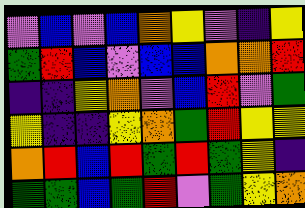[["violet", "blue", "violet", "blue", "orange", "yellow", "violet", "indigo", "yellow"], ["green", "red", "blue", "violet", "blue", "blue", "orange", "orange", "red"], ["indigo", "indigo", "yellow", "orange", "violet", "blue", "red", "violet", "green"], ["yellow", "indigo", "indigo", "yellow", "orange", "green", "red", "yellow", "yellow"], ["orange", "red", "blue", "red", "green", "red", "green", "yellow", "indigo"], ["green", "green", "blue", "green", "red", "violet", "green", "yellow", "orange"]]